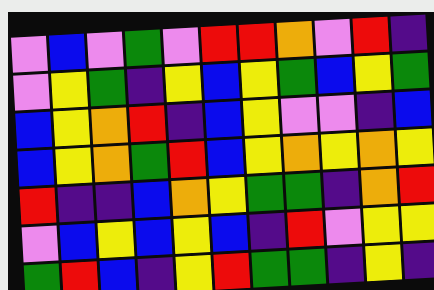[["violet", "blue", "violet", "green", "violet", "red", "red", "orange", "violet", "red", "indigo"], ["violet", "yellow", "green", "indigo", "yellow", "blue", "yellow", "green", "blue", "yellow", "green"], ["blue", "yellow", "orange", "red", "indigo", "blue", "yellow", "violet", "violet", "indigo", "blue"], ["blue", "yellow", "orange", "green", "red", "blue", "yellow", "orange", "yellow", "orange", "yellow"], ["red", "indigo", "indigo", "blue", "orange", "yellow", "green", "green", "indigo", "orange", "red"], ["violet", "blue", "yellow", "blue", "yellow", "blue", "indigo", "red", "violet", "yellow", "yellow"], ["green", "red", "blue", "indigo", "yellow", "red", "green", "green", "indigo", "yellow", "indigo"]]